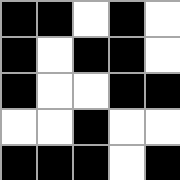[["black", "black", "white", "black", "white"], ["black", "white", "black", "black", "white"], ["black", "white", "white", "black", "black"], ["white", "white", "black", "white", "white"], ["black", "black", "black", "white", "black"]]